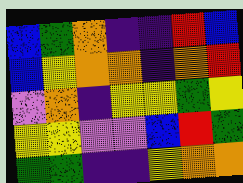[["blue", "green", "orange", "indigo", "indigo", "red", "blue"], ["blue", "yellow", "orange", "orange", "indigo", "orange", "red"], ["violet", "orange", "indigo", "yellow", "yellow", "green", "yellow"], ["yellow", "yellow", "violet", "violet", "blue", "red", "green"], ["green", "green", "indigo", "indigo", "yellow", "orange", "orange"]]